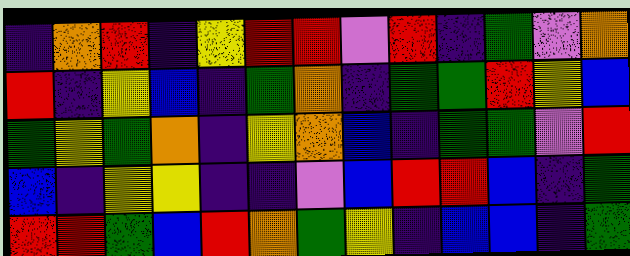[["indigo", "orange", "red", "indigo", "yellow", "red", "red", "violet", "red", "indigo", "green", "violet", "orange"], ["red", "indigo", "yellow", "blue", "indigo", "green", "orange", "indigo", "green", "green", "red", "yellow", "blue"], ["green", "yellow", "green", "orange", "indigo", "yellow", "orange", "blue", "indigo", "green", "green", "violet", "red"], ["blue", "indigo", "yellow", "yellow", "indigo", "indigo", "violet", "blue", "red", "red", "blue", "indigo", "green"], ["red", "red", "green", "blue", "red", "orange", "green", "yellow", "indigo", "blue", "blue", "indigo", "green"]]